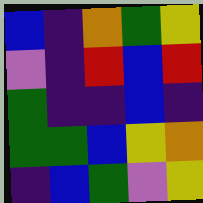[["blue", "indigo", "orange", "green", "yellow"], ["violet", "indigo", "red", "blue", "red"], ["green", "indigo", "indigo", "blue", "indigo"], ["green", "green", "blue", "yellow", "orange"], ["indigo", "blue", "green", "violet", "yellow"]]